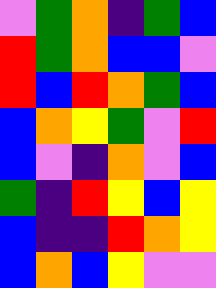[["violet", "green", "orange", "indigo", "green", "blue"], ["red", "green", "orange", "blue", "blue", "violet"], ["red", "blue", "red", "orange", "green", "blue"], ["blue", "orange", "yellow", "green", "violet", "red"], ["blue", "violet", "indigo", "orange", "violet", "blue"], ["green", "indigo", "red", "yellow", "blue", "yellow"], ["blue", "indigo", "indigo", "red", "orange", "yellow"], ["blue", "orange", "blue", "yellow", "violet", "violet"]]